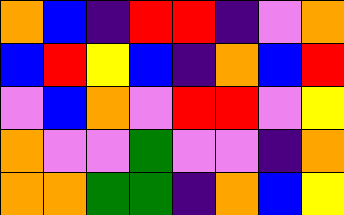[["orange", "blue", "indigo", "red", "red", "indigo", "violet", "orange"], ["blue", "red", "yellow", "blue", "indigo", "orange", "blue", "red"], ["violet", "blue", "orange", "violet", "red", "red", "violet", "yellow"], ["orange", "violet", "violet", "green", "violet", "violet", "indigo", "orange"], ["orange", "orange", "green", "green", "indigo", "orange", "blue", "yellow"]]